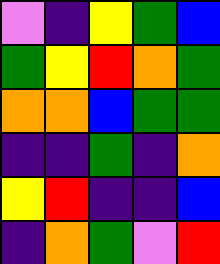[["violet", "indigo", "yellow", "green", "blue"], ["green", "yellow", "red", "orange", "green"], ["orange", "orange", "blue", "green", "green"], ["indigo", "indigo", "green", "indigo", "orange"], ["yellow", "red", "indigo", "indigo", "blue"], ["indigo", "orange", "green", "violet", "red"]]